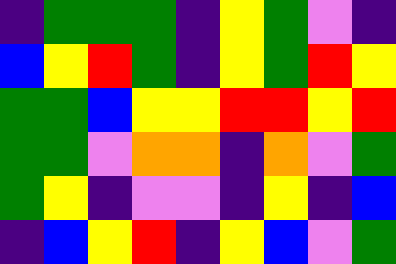[["indigo", "green", "green", "green", "indigo", "yellow", "green", "violet", "indigo"], ["blue", "yellow", "red", "green", "indigo", "yellow", "green", "red", "yellow"], ["green", "green", "blue", "yellow", "yellow", "red", "red", "yellow", "red"], ["green", "green", "violet", "orange", "orange", "indigo", "orange", "violet", "green"], ["green", "yellow", "indigo", "violet", "violet", "indigo", "yellow", "indigo", "blue"], ["indigo", "blue", "yellow", "red", "indigo", "yellow", "blue", "violet", "green"]]